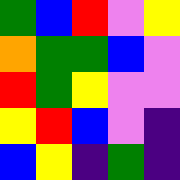[["green", "blue", "red", "violet", "yellow"], ["orange", "green", "green", "blue", "violet"], ["red", "green", "yellow", "violet", "violet"], ["yellow", "red", "blue", "violet", "indigo"], ["blue", "yellow", "indigo", "green", "indigo"]]